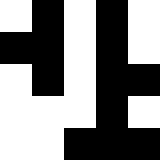[["white", "black", "white", "black", "white"], ["black", "black", "white", "black", "white"], ["white", "black", "white", "black", "black"], ["white", "white", "white", "black", "white"], ["white", "white", "black", "black", "black"]]